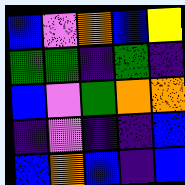[["blue", "violet", "orange", "blue", "yellow"], ["green", "green", "indigo", "green", "indigo"], ["blue", "violet", "green", "orange", "orange"], ["indigo", "violet", "indigo", "indigo", "blue"], ["blue", "orange", "blue", "indigo", "blue"]]